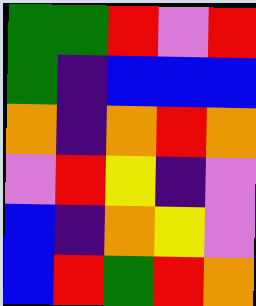[["green", "green", "red", "violet", "red"], ["green", "indigo", "blue", "blue", "blue"], ["orange", "indigo", "orange", "red", "orange"], ["violet", "red", "yellow", "indigo", "violet"], ["blue", "indigo", "orange", "yellow", "violet"], ["blue", "red", "green", "red", "orange"]]